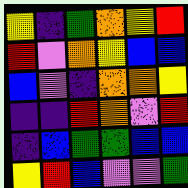[["yellow", "indigo", "green", "orange", "yellow", "red"], ["red", "violet", "orange", "yellow", "blue", "blue"], ["blue", "violet", "indigo", "orange", "orange", "yellow"], ["indigo", "indigo", "red", "orange", "violet", "red"], ["indigo", "blue", "green", "green", "blue", "blue"], ["yellow", "red", "blue", "violet", "violet", "green"]]